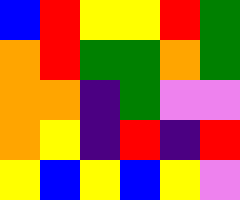[["blue", "red", "yellow", "yellow", "red", "green"], ["orange", "red", "green", "green", "orange", "green"], ["orange", "orange", "indigo", "green", "violet", "violet"], ["orange", "yellow", "indigo", "red", "indigo", "red"], ["yellow", "blue", "yellow", "blue", "yellow", "violet"]]